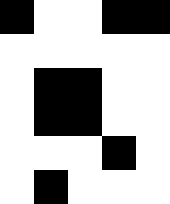[["black", "white", "white", "black", "black"], ["white", "white", "white", "white", "white"], ["white", "black", "black", "white", "white"], ["white", "black", "black", "white", "white"], ["white", "white", "white", "black", "white"], ["white", "black", "white", "white", "white"]]